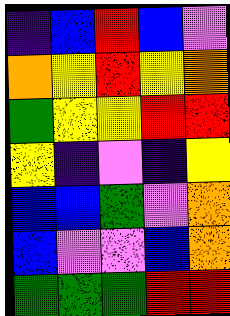[["indigo", "blue", "red", "blue", "violet"], ["orange", "yellow", "red", "yellow", "orange"], ["green", "yellow", "yellow", "red", "red"], ["yellow", "indigo", "violet", "indigo", "yellow"], ["blue", "blue", "green", "violet", "orange"], ["blue", "violet", "violet", "blue", "orange"], ["green", "green", "green", "red", "red"]]